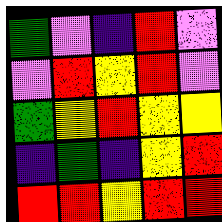[["green", "violet", "indigo", "red", "violet"], ["violet", "red", "yellow", "red", "violet"], ["green", "yellow", "red", "yellow", "yellow"], ["indigo", "green", "indigo", "yellow", "red"], ["red", "red", "yellow", "red", "red"]]